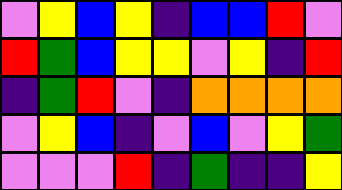[["violet", "yellow", "blue", "yellow", "indigo", "blue", "blue", "red", "violet"], ["red", "green", "blue", "yellow", "yellow", "violet", "yellow", "indigo", "red"], ["indigo", "green", "red", "violet", "indigo", "orange", "orange", "orange", "orange"], ["violet", "yellow", "blue", "indigo", "violet", "blue", "violet", "yellow", "green"], ["violet", "violet", "violet", "red", "indigo", "green", "indigo", "indigo", "yellow"]]